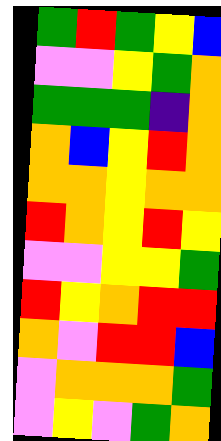[["green", "red", "green", "yellow", "blue"], ["violet", "violet", "yellow", "green", "orange"], ["green", "green", "green", "indigo", "orange"], ["orange", "blue", "yellow", "red", "orange"], ["orange", "orange", "yellow", "orange", "orange"], ["red", "orange", "yellow", "red", "yellow"], ["violet", "violet", "yellow", "yellow", "green"], ["red", "yellow", "orange", "red", "red"], ["orange", "violet", "red", "red", "blue"], ["violet", "orange", "orange", "orange", "green"], ["violet", "yellow", "violet", "green", "orange"]]